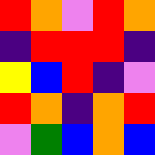[["red", "orange", "violet", "red", "orange"], ["indigo", "red", "red", "red", "indigo"], ["yellow", "blue", "red", "indigo", "violet"], ["red", "orange", "indigo", "orange", "red"], ["violet", "green", "blue", "orange", "blue"]]